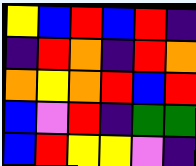[["yellow", "blue", "red", "blue", "red", "indigo"], ["indigo", "red", "orange", "indigo", "red", "orange"], ["orange", "yellow", "orange", "red", "blue", "red"], ["blue", "violet", "red", "indigo", "green", "green"], ["blue", "red", "yellow", "yellow", "violet", "indigo"]]